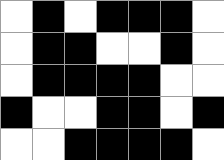[["white", "black", "white", "black", "black", "black", "white"], ["white", "black", "black", "white", "white", "black", "white"], ["white", "black", "black", "black", "black", "white", "white"], ["black", "white", "white", "black", "black", "white", "black"], ["white", "white", "black", "black", "black", "black", "white"]]